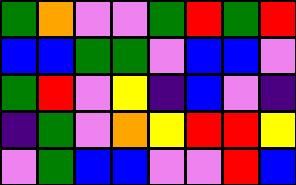[["green", "orange", "violet", "violet", "green", "red", "green", "red"], ["blue", "blue", "green", "green", "violet", "blue", "blue", "violet"], ["green", "red", "violet", "yellow", "indigo", "blue", "violet", "indigo"], ["indigo", "green", "violet", "orange", "yellow", "red", "red", "yellow"], ["violet", "green", "blue", "blue", "violet", "violet", "red", "blue"]]